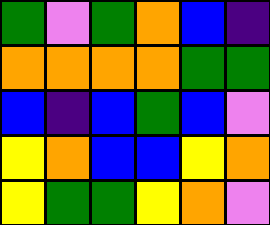[["green", "violet", "green", "orange", "blue", "indigo"], ["orange", "orange", "orange", "orange", "green", "green"], ["blue", "indigo", "blue", "green", "blue", "violet"], ["yellow", "orange", "blue", "blue", "yellow", "orange"], ["yellow", "green", "green", "yellow", "orange", "violet"]]